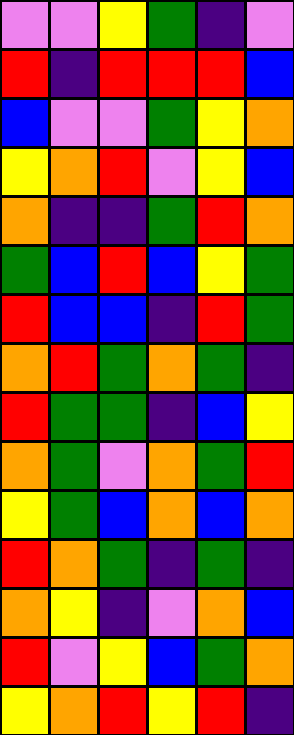[["violet", "violet", "yellow", "green", "indigo", "violet"], ["red", "indigo", "red", "red", "red", "blue"], ["blue", "violet", "violet", "green", "yellow", "orange"], ["yellow", "orange", "red", "violet", "yellow", "blue"], ["orange", "indigo", "indigo", "green", "red", "orange"], ["green", "blue", "red", "blue", "yellow", "green"], ["red", "blue", "blue", "indigo", "red", "green"], ["orange", "red", "green", "orange", "green", "indigo"], ["red", "green", "green", "indigo", "blue", "yellow"], ["orange", "green", "violet", "orange", "green", "red"], ["yellow", "green", "blue", "orange", "blue", "orange"], ["red", "orange", "green", "indigo", "green", "indigo"], ["orange", "yellow", "indigo", "violet", "orange", "blue"], ["red", "violet", "yellow", "blue", "green", "orange"], ["yellow", "orange", "red", "yellow", "red", "indigo"]]